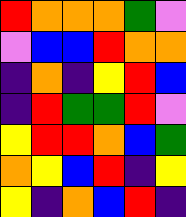[["red", "orange", "orange", "orange", "green", "violet"], ["violet", "blue", "blue", "red", "orange", "orange"], ["indigo", "orange", "indigo", "yellow", "red", "blue"], ["indigo", "red", "green", "green", "red", "violet"], ["yellow", "red", "red", "orange", "blue", "green"], ["orange", "yellow", "blue", "red", "indigo", "yellow"], ["yellow", "indigo", "orange", "blue", "red", "indigo"]]